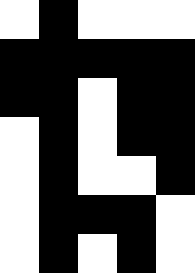[["white", "black", "white", "white", "white"], ["black", "black", "black", "black", "black"], ["black", "black", "white", "black", "black"], ["white", "black", "white", "black", "black"], ["white", "black", "white", "white", "black"], ["white", "black", "black", "black", "white"], ["white", "black", "white", "black", "white"]]